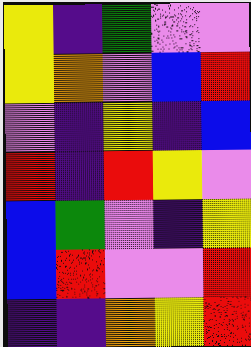[["yellow", "indigo", "green", "violet", "violet"], ["yellow", "orange", "violet", "blue", "red"], ["violet", "indigo", "yellow", "indigo", "blue"], ["red", "indigo", "red", "yellow", "violet"], ["blue", "green", "violet", "indigo", "yellow"], ["blue", "red", "violet", "violet", "red"], ["indigo", "indigo", "orange", "yellow", "red"]]